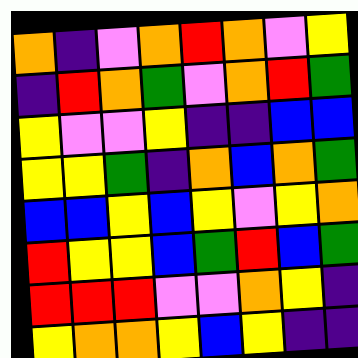[["orange", "indigo", "violet", "orange", "red", "orange", "violet", "yellow"], ["indigo", "red", "orange", "green", "violet", "orange", "red", "green"], ["yellow", "violet", "violet", "yellow", "indigo", "indigo", "blue", "blue"], ["yellow", "yellow", "green", "indigo", "orange", "blue", "orange", "green"], ["blue", "blue", "yellow", "blue", "yellow", "violet", "yellow", "orange"], ["red", "yellow", "yellow", "blue", "green", "red", "blue", "green"], ["red", "red", "red", "violet", "violet", "orange", "yellow", "indigo"], ["yellow", "orange", "orange", "yellow", "blue", "yellow", "indigo", "indigo"]]